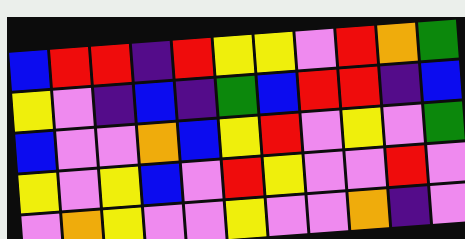[["blue", "red", "red", "indigo", "red", "yellow", "yellow", "violet", "red", "orange", "green"], ["yellow", "violet", "indigo", "blue", "indigo", "green", "blue", "red", "red", "indigo", "blue"], ["blue", "violet", "violet", "orange", "blue", "yellow", "red", "violet", "yellow", "violet", "green"], ["yellow", "violet", "yellow", "blue", "violet", "red", "yellow", "violet", "violet", "red", "violet"], ["violet", "orange", "yellow", "violet", "violet", "yellow", "violet", "violet", "orange", "indigo", "violet"]]